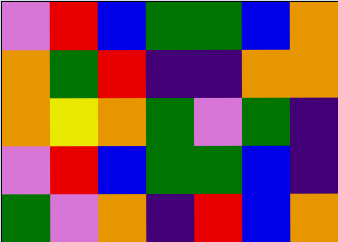[["violet", "red", "blue", "green", "green", "blue", "orange"], ["orange", "green", "red", "indigo", "indigo", "orange", "orange"], ["orange", "yellow", "orange", "green", "violet", "green", "indigo"], ["violet", "red", "blue", "green", "green", "blue", "indigo"], ["green", "violet", "orange", "indigo", "red", "blue", "orange"]]